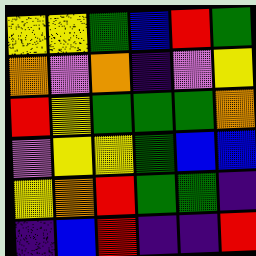[["yellow", "yellow", "green", "blue", "red", "green"], ["orange", "violet", "orange", "indigo", "violet", "yellow"], ["red", "yellow", "green", "green", "green", "orange"], ["violet", "yellow", "yellow", "green", "blue", "blue"], ["yellow", "orange", "red", "green", "green", "indigo"], ["indigo", "blue", "red", "indigo", "indigo", "red"]]